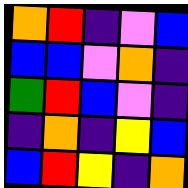[["orange", "red", "indigo", "violet", "blue"], ["blue", "blue", "violet", "orange", "indigo"], ["green", "red", "blue", "violet", "indigo"], ["indigo", "orange", "indigo", "yellow", "blue"], ["blue", "red", "yellow", "indigo", "orange"]]